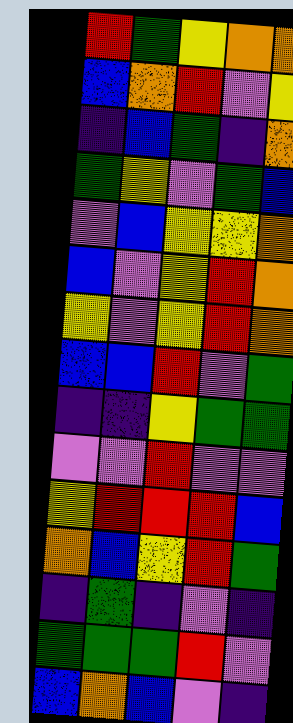[["red", "green", "yellow", "orange", "orange"], ["blue", "orange", "red", "violet", "yellow"], ["indigo", "blue", "green", "indigo", "orange"], ["green", "yellow", "violet", "green", "blue"], ["violet", "blue", "yellow", "yellow", "orange"], ["blue", "violet", "yellow", "red", "orange"], ["yellow", "violet", "yellow", "red", "orange"], ["blue", "blue", "red", "violet", "green"], ["indigo", "indigo", "yellow", "green", "green"], ["violet", "violet", "red", "violet", "violet"], ["yellow", "red", "red", "red", "blue"], ["orange", "blue", "yellow", "red", "green"], ["indigo", "green", "indigo", "violet", "indigo"], ["green", "green", "green", "red", "violet"], ["blue", "orange", "blue", "violet", "indigo"]]